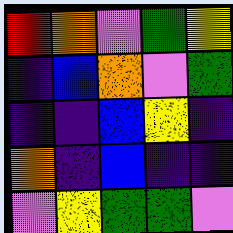[["red", "orange", "violet", "green", "yellow"], ["indigo", "blue", "orange", "violet", "green"], ["indigo", "indigo", "blue", "yellow", "indigo"], ["orange", "indigo", "blue", "indigo", "indigo"], ["violet", "yellow", "green", "green", "violet"]]